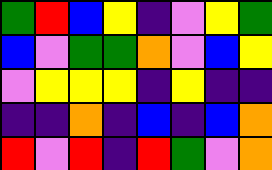[["green", "red", "blue", "yellow", "indigo", "violet", "yellow", "green"], ["blue", "violet", "green", "green", "orange", "violet", "blue", "yellow"], ["violet", "yellow", "yellow", "yellow", "indigo", "yellow", "indigo", "indigo"], ["indigo", "indigo", "orange", "indigo", "blue", "indigo", "blue", "orange"], ["red", "violet", "red", "indigo", "red", "green", "violet", "orange"]]